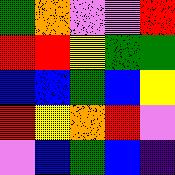[["green", "orange", "violet", "violet", "red"], ["red", "red", "yellow", "green", "green"], ["blue", "blue", "green", "blue", "yellow"], ["red", "yellow", "orange", "red", "violet"], ["violet", "blue", "green", "blue", "indigo"]]